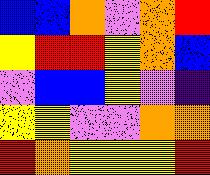[["blue", "blue", "orange", "violet", "orange", "red"], ["yellow", "red", "red", "yellow", "orange", "blue"], ["violet", "blue", "blue", "yellow", "violet", "indigo"], ["yellow", "yellow", "violet", "violet", "orange", "orange"], ["red", "orange", "yellow", "yellow", "yellow", "red"]]